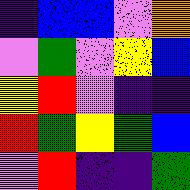[["indigo", "blue", "blue", "violet", "orange"], ["violet", "green", "violet", "yellow", "blue"], ["yellow", "red", "violet", "indigo", "indigo"], ["red", "green", "yellow", "green", "blue"], ["violet", "red", "indigo", "indigo", "green"]]